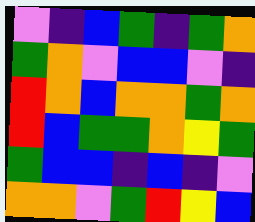[["violet", "indigo", "blue", "green", "indigo", "green", "orange"], ["green", "orange", "violet", "blue", "blue", "violet", "indigo"], ["red", "orange", "blue", "orange", "orange", "green", "orange"], ["red", "blue", "green", "green", "orange", "yellow", "green"], ["green", "blue", "blue", "indigo", "blue", "indigo", "violet"], ["orange", "orange", "violet", "green", "red", "yellow", "blue"]]